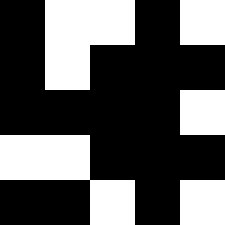[["black", "white", "white", "black", "white"], ["black", "white", "black", "black", "black"], ["black", "black", "black", "black", "white"], ["white", "white", "black", "black", "black"], ["black", "black", "white", "black", "white"]]